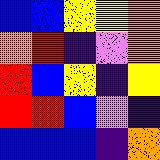[["blue", "blue", "yellow", "yellow", "orange"], ["orange", "red", "indigo", "violet", "orange"], ["red", "blue", "yellow", "indigo", "yellow"], ["red", "red", "blue", "violet", "indigo"], ["blue", "blue", "blue", "indigo", "orange"]]